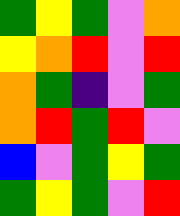[["green", "yellow", "green", "violet", "orange"], ["yellow", "orange", "red", "violet", "red"], ["orange", "green", "indigo", "violet", "green"], ["orange", "red", "green", "red", "violet"], ["blue", "violet", "green", "yellow", "green"], ["green", "yellow", "green", "violet", "red"]]